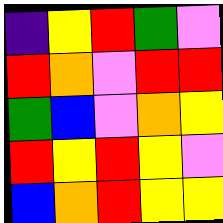[["indigo", "yellow", "red", "green", "violet"], ["red", "orange", "violet", "red", "red"], ["green", "blue", "violet", "orange", "yellow"], ["red", "yellow", "red", "yellow", "violet"], ["blue", "orange", "red", "yellow", "yellow"]]